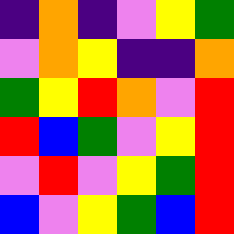[["indigo", "orange", "indigo", "violet", "yellow", "green"], ["violet", "orange", "yellow", "indigo", "indigo", "orange"], ["green", "yellow", "red", "orange", "violet", "red"], ["red", "blue", "green", "violet", "yellow", "red"], ["violet", "red", "violet", "yellow", "green", "red"], ["blue", "violet", "yellow", "green", "blue", "red"]]